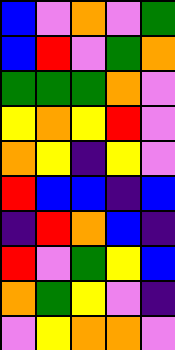[["blue", "violet", "orange", "violet", "green"], ["blue", "red", "violet", "green", "orange"], ["green", "green", "green", "orange", "violet"], ["yellow", "orange", "yellow", "red", "violet"], ["orange", "yellow", "indigo", "yellow", "violet"], ["red", "blue", "blue", "indigo", "blue"], ["indigo", "red", "orange", "blue", "indigo"], ["red", "violet", "green", "yellow", "blue"], ["orange", "green", "yellow", "violet", "indigo"], ["violet", "yellow", "orange", "orange", "violet"]]